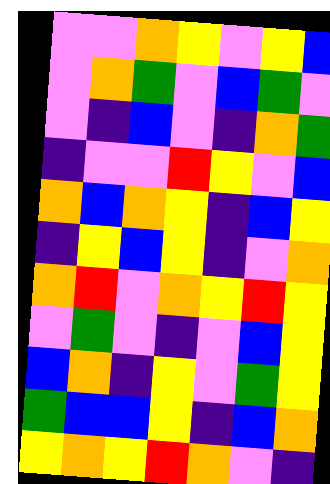[["violet", "violet", "orange", "yellow", "violet", "yellow", "blue"], ["violet", "orange", "green", "violet", "blue", "green", "violet"], ["violet", "indigo", "blue", "violet", "indigo", "orange", "green"], ["indigo", "violet", "violet", "red", "yellow", "violet", "blue"], ["orange", "blue", "orange", "yellow", "indigo", "blue", "yellow"], ["indigo", "yellow", "blue", "yellow", "indigo", "violet", "orange"], ["orange", "red", "violet", "orange", "yellow", "red", "yellow"], ["violet", "green", "violet", "indigo", "violet", "blue", "yellow"], ["blue", "orange", "indigo", "yellow", "violet", "green", "yellow"], ["green", "blue", "blue", "yellow", "indigo", "blue", "orange"], ["yellow", "orange", "yellow", "red", "orange", "violet", "indigo"]]